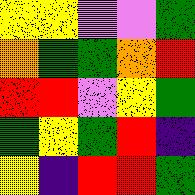[["yellow", "yellow", "violet", "violet", "green"], ["orange", "green", "green", "orange", "red"], ["red", "red", "violet", "yellow", "green"], ["green", "yellow", "green", "red", "indigo"], ["yellow", "indigo", "red", "red", "green"]]